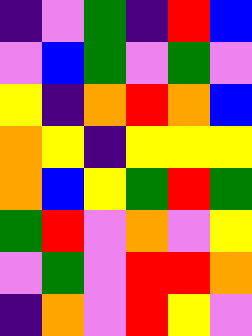[["indigo", "violet", "green", "indigo", "red", "blue"], ["violet", "blue", "green", "violet", "green", "violet"], ["yellow", "indigo", "orange", "red", "orange", "blue"], ["orange", "yellow", "indigo", "yellow", "yellow", "yellow"], ["orange", "blue", "yellow", "green", "red", "green"], ["green", "red", "violet", "orange", "violet", "yellow"], ["violet", "green", "violet", "red", "red", "orange"], ["indigo", "orange", "violet", "red", "yellow", "violet"]]